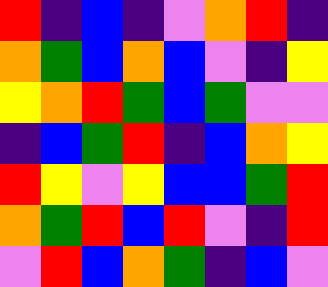[["red", "indigo", "blue", "indigo", "violet", "orange", "red", "indigo"], ["orange", "green", "blue", "orange", "blue", "violet", "indigo", "yellow"], ["yellow", "orange", "red", "green", "blue", "green", "violet", "violet"], ["indigo", "blue", "green", "red", "indigo", "blue", "orange", "yellow"], ["red", "yellow", "violet", "yellow", "blue", "blue", "green", "red"], ["orange", "green", "red", "blue", "red", "violet", "indigo", "red"], ["violet", "red", "blue", "orange", "green", "indigo", "blue", "violet"]]